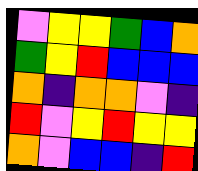[["violet", "yellow", "yellow", "green", "blue", "orange"], ["green", "yellow", "red", "blue", "blue", "blue"], ["orange", "indigo", "orange", "orange", "violet", "indigo"], ["red", "violet", "yellow", "red", "yellow", "yellow"], ["orange", "violet", "blue", "blue", "indigo", "red"]]